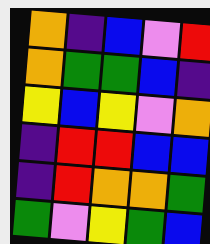[["orange", "indigo", "blue", "violet", "red"], ["orange", "green", "green", "blue", "indigo"], ["yellow", "blue", "yellow", "violet", "orange"], ["indigo", "red", "red", "blue", "blue"], ["indigo", "red", "orange", "orange", "green"], ["green", "violet", "yellow", "green", "blue"]]